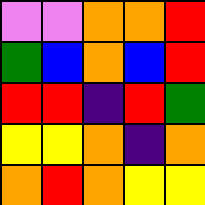[["violet", "violet", "orange", "orange", "red"], ["green", "blue", "orange", "blue", "red"], ["red", "red", "indigo", "red", "green"], ["yellow", "yellow", "orange", "indigo", "orange"], ["orange", "red", "orange", "yellow", "yellow"]]